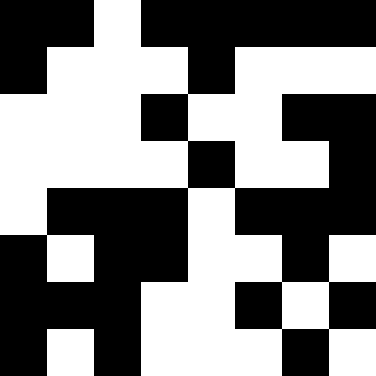[["black", "black", "white", "black", "black", "black", "black", "black"], ["black", "white", "white", "white", "black", "white", "white", "white"], ["white", "white", "white", "black", "white", "white", "black", "black"], ["white", "white", "white", "white", "black", "white", "white", "black"], ["white", "black", "black", "black", "white", "black", "black", "black"], ["black", "white", "black", "black", "white", "white", "black", "white"], ["black", "black", "black", "white", "white", "black", "white", "black"], ["black", "white", "black", "white", "white", "white", "black", "white"]]